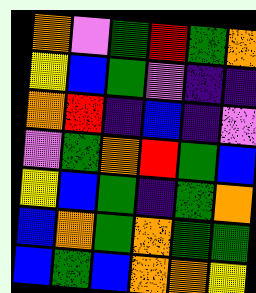[["orange", "violet", "green", "red", "green", "orange"], ["yellow", "blue", "green", "violet", "indigo", "indigo"], ["orange", "red", "indigo", "blue", "indigo", "violet"], ["violet", "green", "orange", "red", "green", "blue"], ["yellow", "blue", "green", "indigo", "green", "orange"], ["blue", "orange", "green", "orange", "green", "green"], ["blue", "green", "blue", "orange", "orange", "yellow"]]